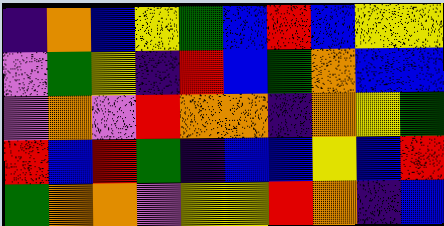[["indigo", "orange", "blue", "yellow", "green", "blue", "red", "blue", "yellow", "yellow"], ["violet", "green", "yellow", "indigo", "red", "blue", "green", "orange", "blue", "blue"], ["violet", "orange", "violet", "red", "orange", "orange", "indigo", "orange", "yellow", "green"], ["red", "blue", "red", "green", "indigo", "blue", "blue", "yellow", "blue", "red"], ["green", "orange", "orange", "violet", "yellow", "yellow", "red", "orange", "indigo", "blue"]]